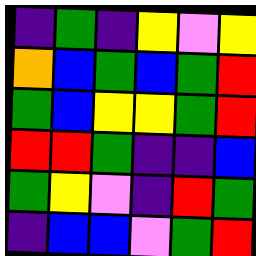[["indigo", "green", "indigo", "yellow", "violet", "yellow"], ["orange", "blue", "green", "blue", "green", "red"], ["green", "blue", "yellow", "yellow", "green", "red"], ["red", "red", "green", "indigo", "indigo", "blue"], ["green", "yellow", "violet", "indigo", "red", "green"], ["indigo", "blue", "blue", "violet", "green", "red"]]